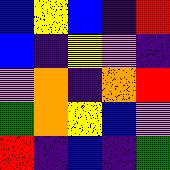[["blue", "yellow", "blue", "indigo", "red"], ["blue", "indigo", "yellow", "violet", "indigo"], ["violet", "orange", "indigo", "orange", "red"], ["green", "orange", "yellow", "blue", "violet"], ["red", "indigo", "blue", "indigo", "green"]]